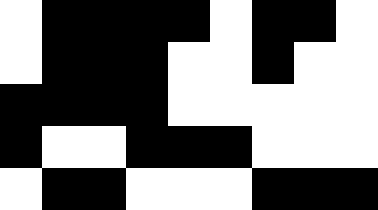[["white", "black", "black", "black", "black", "white", "black", "black", "white"], ["white", "black", "black", "black", "white", "white", "black", "white", "white"], ["black", "black", "black", "black", "white", "white", "white", "white", "white"], ["black", "white", "white", "black", "black", "black", "white", "white", "white"], ["white", "black", "black", "white", "white", "white", "black", "black", "black"]]